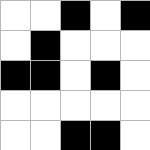[["white", "white", "black", "white", "black"], ["white", "black", "white", "white", "white"], ["black", "black", "white", "black", "white"], ["white", "white", "white", "white", "white"], ["white", "white", "black", "black", "white"]]